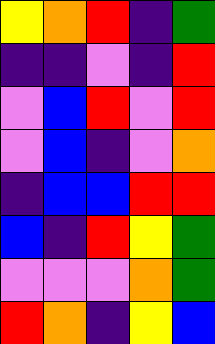[["yellow", "orange", "red", "indigo", "green"], ["indigo", "indigo", "violet", "indigo", "red"], ["violet", "blue", "red", "violet", "red"], ["violet", "blue", "indigo", "violet", "orange"], ["indigo", "blue", "blue", "red", "red"], ["blue", "indigo", "red", "yellow", "green"], ["violet", "violet", "violet", "orange", "green"], ["red", "orange", "indigo", "yellow", "blue"]]